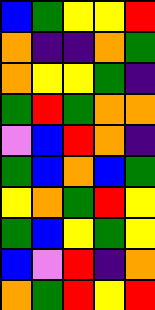[["blue", "green", "yellow", "yellow", "red"], ["orange", "indigo", "indigo", "orange", "green"], ["orange", "yellow", "yellow", "green", "indigo"], ["green", "red", "green", "orange", "orange"], ["violet", "blue", "red", "orange", "indigo"], ["green", "blue", "orange", "blue", "green"], ["yellow", "orange", "green", "red", "yellow"], ["green", "blue", "yellow", "green", "yellow"], ["blue", "violet", "red", "indigo", "orange"], ["orange", "green", "red", "yellow", "red"]]